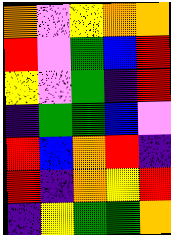[["orange", "violet", "yellow", "orange", "orange"], ["red", "violet", "green", "blue", "red"], ["yellow", "violet", "green", "indigo", "red"], ["indigo", "green", "green", "blue", "violet"], ["red", "blue", "orange", "red", "indigo"], ["red", "indigo", "orange", "yellow", "red"], ["indigo", "yellow", "green", "green", "orange"]]